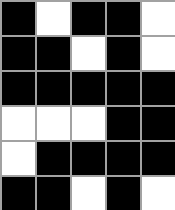[["black", "white", "black", "black", "white"], ["black", "black", "white", "black", "white"], ["black", "black", "black", "black", "black"], ["white", "white", "white", "black", "black"], ["white", "black", "black", "black", "black"], ["black", "black", "white", "black", "white"]]